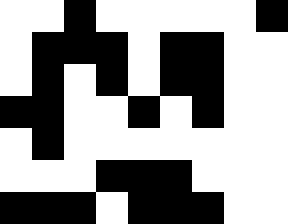[["white", "white", "black", "white", "white", "white", "white", "white", "black"], ["white", "black", "black", "black", "white", "black", "black", "white", "white"], ["white", "black", "white", "black", "white", "black", "black", "white", "white"], ["black", "black", "white", "white", "black", "white", "black", "white", "white"], ["white", "black", "white", "white", "white", "white", "white", "white", "white"], ["white", "white", "white", "black", "black", "black", "white", "white", "white"], ["black", "black", "black", "white", "black", "black", "black", "white", "white"]]